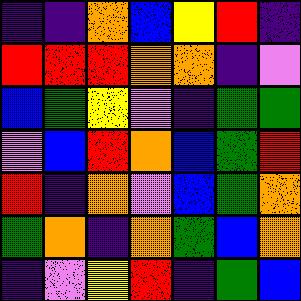[["indigo", "indigo", "orange", "blue", "yellow", "red", "indigo"], ["red", "red", "red", "orange", "orange", "indigo", "violet"], ["blue", "green", "yellow", "violet", "indigo", "green", "green"], ["violet", "blue", "red", "orange", "blue", "green", "red"], ["red", "indigo", "orange", "violet", "blue", "green", "orange"], ["green", "orange", "indigo", "orange", "green", "blue", "orange"], ["indigo", "violet", "yellow", "red", "indigo", "green", "blue"]]